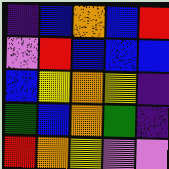[["indigo", "blue", "orange", "blue", "red"], ["violet", "red", "blue", "blue", "blue"], ["blue", "yellow", "orange", "yellow", "indigo"], ["green", "blue", "orange", "green", "indigo"], ["red", "orange", "yellow", "violet", "violet"]]